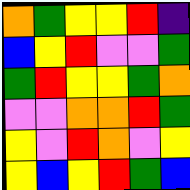[["orange", "green", "yellow", "yellow", "red", "indigo"], ["blue", "yellow", "red", "violet", "violet", "green"], ["green", "red", "yellow", "yellow", "green", "orange"], ["violet", "violet", "orange", "orange", "red", "green"], ["yellow", "violet", "red", "orange", "violet", "yellow"], ["yellow", "blue", "yellow", "red", "green", "blue"]]